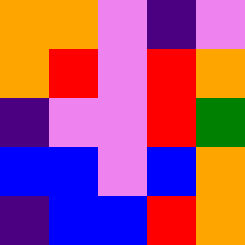[["orange", "orange", "violet", "indigo", "violet"], ["orange", "red", "violet", "red", "orange"], ["indigo", "violet", "violet", "red", "green"], ["blue", "blue", "violet", "blue", "orange"], ["indigo", "blue", "blue", "red", "orange"]]